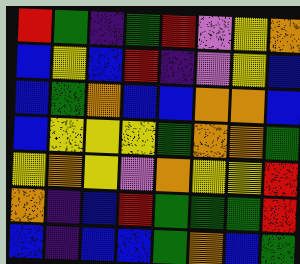[["red", "green", "indigo", "green", "red", "violet", "yellow", "orange"], ["blue", "yellow", "blue", "red", "indigo", "violet", "yellow", "blue"], ["blue", "green", "orange", "blue", "blue", "orange", "orange", "blue"], ["blue", "yellow", "yellow", "yellow", "green", "orange", "orange", "green"], ["yellow", "orange", "yellow", "violet", "orange", "yellow", "yellow", "red"], ["orange", "indigo", "blue", "red", "green", "green", "green", "red"], ["blue", "indigo", "blue", "blue", "green", "orange", "blue", "green"]]